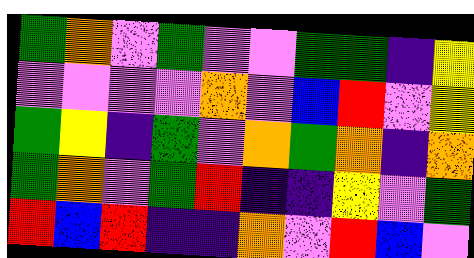[["green", "orange", "violet", "green", "violet", "violet", "green", "green", "indigo", "yellow"], ["violet", "violet", "violet", "violet", "orange", "violet", "blue", "red", "violet", "yellow"], ["green", "yellow", "indigo", "green", "violet", "orange", "green", "orange", "indigo", "orange"], ["green", "orange", "violet", "green", "red", "indigo", "indigo", "yellow", "violet", "green"], ["red", "blue", "red", "indigo", "indigo", "orange", "violet", "red", "blue", "violet"]]